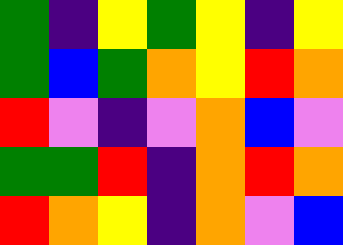[["green", "indigo", "yellow", "green", "yellow", "indigo", "yellow"], ["green", "blue", "green", "orange", "yellow", "red", "orange"], ["red", "violet", "indigo", "violet", "orange", "blue", "violet"], ["green", "green", "red", "indigo", "orange", "red", "orange"], ["red", "orange", "yellow", "indigo", "orange", "violet", "blue"]]